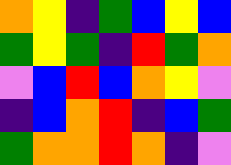[["orange", "yellow", "indigo", "green", "blue", "yellow", "blue"], ["green", "yellow", "green", "indigo", "red", "green", "orange"], ["violet", "blue", "red", "blue", "orange", "yellow", "violet"], ["indigo", "blue", "orange", "red", "indigo", "blue", "green"], ["green", "orange", "orange", "red", "orange", "indigo", "violet"]]